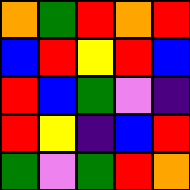[["orange", "green", "red", "orange", "red"], ["blue", "red", "yellow", "red", "blue"], ["red", "blue", "green", "violet", "indigo"], ["red", "yellow", "indigo", "blue", "red"], ["green", "violet", "green", "red", "orange"]]